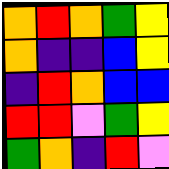[["orange", "red", "orange", "green", "yellow"], ["orange", "indigo", "indigo", "blue", "yellow"], ["indigo", "red", "orange", "blue", "blue"], ["red", "red", "violet", "green", "yellow"], ["green", "orange", "indigo", "red", "violet"]]